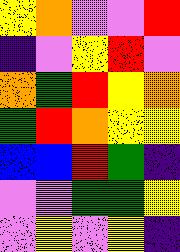[["yellow", "orange", "violet", "violet", "red"], ["indigo", "violet", "yellow", "red", "violet"], ["orange", "green", "red", "yellow", "orange"], ["green", "red", "orange", "yellow", "yellow"], ["blue", "blue", "red", "green", "indigo"], ["violet", "violet", "green", "green", "yellow"], ["violet", "yellow", "violet", "yellow", "indigo"]]